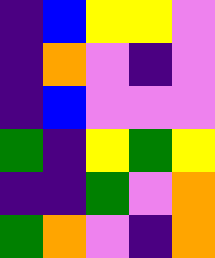[["indigo", "blue", "yellow", "yellow", "violet"], ["indigo", "orange", "violet", "indigo", "violet"], ["indigo", "blue", "violet", "violet", "violet"], ["green", "indigo", "yellow", "green", "yellow"], ["indigo", "indigo", "green", "violet", "orange"], ["green", "orange", "violet", "indigo", "orange"]]